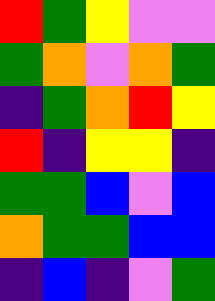[["red", "green", "yellow", "violet", "violet"], ["green", "orange", "violet", "orange", "green"], ["indigo", "green", "orange", "red", "yellow"], ["red", "indigo", "yellow", "yellow", "indigo"], ["green", "green", "blue", "violet", "blue"], ["orange", "green", "green", "blue", "blue"], ["indigo", "blue", "indigo", "violet", "green"]]